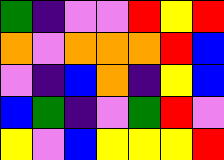[["green", "indigo", "violet", "violet", "red", "yellow", "red"], ["orange", "violet", "orange", "orange", "orange", "red", "blue"], ["violet", "indigo", "blue", "orange", "indigo", "yellow", "blue"], ["blue", "green", "indigo", "violet", "green", "red", "violet"], ["yellow", "violet", "blue", "yellow", "yellow", "yellow", "red"]]